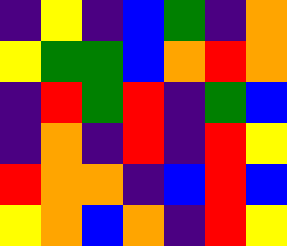[["indigo", "yellow", "indigo", "blue", "green", "indigo", "orange"], ["yellow", "green", "green", "blue", "orange", "red", "orange"], ["indigo", "red", "green", "red", "indigo", "green", "blue"], ["indigo", "orange", "indigo", "red", "indigo", "red", "yellow"], ["red", "orange", "orange", "indigo", "blue", "red", "blue"], ["yellow", "orange", "blue", "orange", "indigo", "red", "yellow"]]